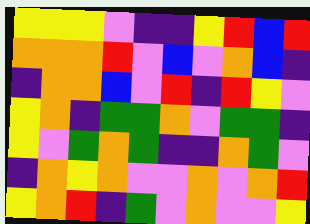[["yellow", "yellow", "yellow", "violet", "indigo", "indigo", "yellow", "red", "blue", "red"], ["orange", "orange", "orange", "red", "violet", "blue", "violet", "orange", "blue", "indigo"], ["indigo", "orange", "orange", "blue", "violet", "red", "indigo", "red", "yellow", "violet"], ["yellow", "orange", "indigo", "green", "green", "orange", "violet", "green", "green", "indigo"], ["yellow", "violet", "green", "orange", "green", "indigo", "indigo", "orange", "green", "violet"], ["indigo", "orange", "yellow", "orange", "violet", "violet", "orange", "violet", "orange", "red"], ["yellow", "orange", "red", "indigo", "green", "violet", "orange", "violet", "violet", "yellow"]]